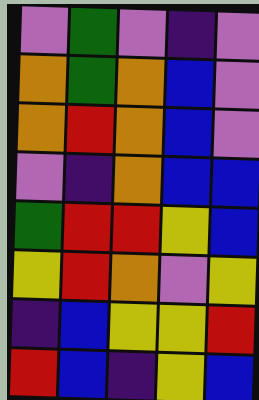[["violet", "green", "violet", "indigo", "violet"], ["orange", "green", "orange", "blue", "violet"], ["orange", "red", "orange", "blue", "violet"], ["violet", "indigo", "orange", "blue", "blue"], ["green", "red", "red", "yellow", "blue"], ["yellow", "red", "orange", "violet", "yellow"], ["indigo", "blue", "yellow", "yellow", "red"], ["red", "blue", "indigo", "yellow", "blue"]]